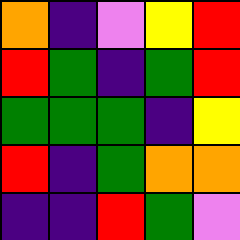[["orange", "indigo", "violet", "yellow", "red"], ["red", "green", "indigo", "green", "red"], ["green", "green", "green", "indigo", "yellow"], ["red", "indigo", "green", "orange", "orange"], ["indigo", "indigo", "red", "green", "violet"]]